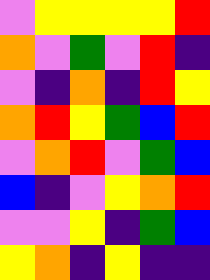[["violet", "yellow", "yellow", "yellow", "yellow", "red"], ["orange", "violet", "green", "violet", "red", "indigo"], ["violet", "indigo", "orange", "indigo", "red", "yellow"], ["orange", "red", "yellow", "green", "blue", "red"], ["violet", "orange", "red", "violet", "green", "blue"], ["blue", "indigo", "violet", "yellow", "orange", "red"], ["violet", "violet", "yellow", "indigo", "green", "blue"], ["yellow", "orange", "indigo", "yellow", "indigo", "indigo"]]